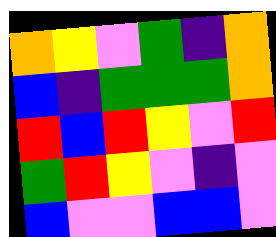[["orange", "yellow", "violet", "green", "indigo", "orange"], ["blue", "indigo", "green", "green", "green", "orange"], ["red", "blue", "red", "yellow", "violet", "red"], ["green", "red", "yellow", "violet", "indigo", "violet"], ["blue", "violet", "violet", "blue", "blue", "violet"]]